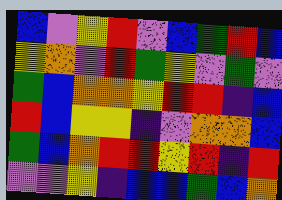[["blue", "violet", "yellow", "red", "violet", "blue", "green", "red", "blue"], ["yellow", "orange", "violet", "red", "green", "yellow", "violet", "green", "violet"], ["green", "blue", "orange", "orange", "yellow", "red", "red", "indigo", "blue"], ["red", "blue", "yellow", "yellow", "indigo", "violet", "orange", "orange", "blue"], ["green", "blue", "orange", "red", "red", "yellow", "red", "indigo", "red"], ["violet", "violet", "yellow", "indigo", "blue", "blue", "green", "blue", "orange"]]